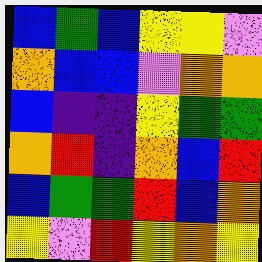[["blue", "green", "blue", "yellow", "yellow", "violet"], ["orange", "blue", "blue", "violet", "orange", "orange"], ["blue", "indigo", "indigo", "yellow", "green", "green"], ["orange", "red", "indigo", "orange", "blue", "red"], ["blue", "green", "green", "red", "blue", "orange"], ["yellow", "violet", "red", "yellow", "orange", "yellow"]]